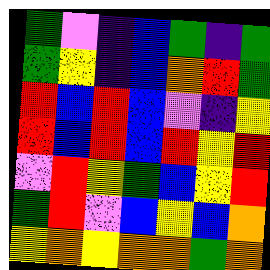[["green", "violet", "indigo", "blue", "green", "indigo", "green"], ["green", "yellow", "indigo", "blue", "orange", "red", "green"], ["red", "blue", "red", "blue", "violet", "indigo", "yellow"], ["red", "blue", "red", "blue", "red", "yellow", "red"], ["violet", "red", "yellow", "green", "blue", "yellow", "red"], ["green", "red", "violet", "blue", "yellow", "blue", "orange"], ["yellow", "orange", "yellow", "orange", "orange", "green", "orange"]]